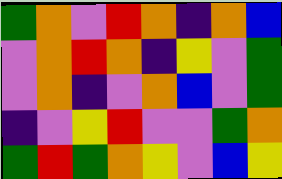[["green", "orange", "violet", "red", "orange", "indigo", "orange", "blue"], ["violet", "orange", "red", "orange", "indigo", "yellow", "violet", "green"], ["violet", "orange", "indigo", "violet", "orange", "blue", "violet", "green"], ["indigo", "violet", "yellow", "red", "violet", "violet", "green", "orange"], ["green", "red", "green", "orange", "yellow", "violet", "blue", "yellow"]]